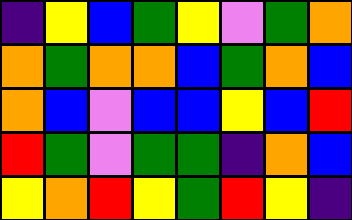[["indigo", "yellow", "blue", "green", "yellow", "violet", "green", "orange"], ["orange", "green", "orange", "orange", "blue", "green", "orange", "blue"], ["orange", "blue", "violet", "blue", "blue", "yellow", "blue", "red"], ["red", "green", "violet", "green", "green", "indigo", "orange", "blue"], ["yellow", "orange", "red", "yellow", "green", "red", "yellow", "indigo"]]